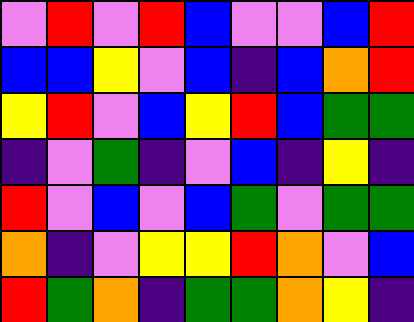[["violet", "red", "violet", "red", "blue", "violet", "violet", "blue", "red"], ["blue", "blue", "yellow", "violet", "blue", "indigo", "blue", "orange", "red"], ["yellow", "red", "violet", "blue", "yellow", "red", "blue", "green", "green"], ["indigo", "violet", "green", "indigo", "violet", "blue", "indigo", "yellow", "indigo"], ["red", "violet", "blue", "violet", "blue", "green", "violet", "green", "green"], ["orange", "indigo", "violet", "yellow", "yellow", "red", "orange", "violet", "blue"], ["red", "green", "orange", "indigo", "green", "green", "orange", "yellow", "indigo"]]